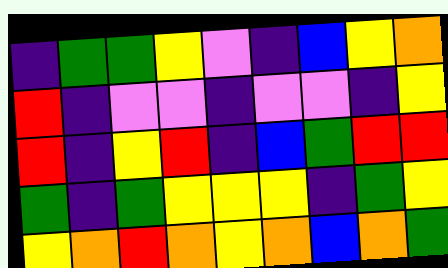[["indigo", "green", "green", "yellow", "violet", "indigo", "blue", "yellow", "orange"], ["red", "indigo", "violet", "violet", "indigo", "violet", "violet", "indigo", "yellow"], ["red", "indigo", "yellow", "red", "indigo", "blue", "green", "red", "red"], ["green", "indigo", "green", "yellow", "yellow", "yellow", "indigo", "green", "yellow"], ["yellow", "orange", "red", "orange", "yellow", "orange", "blue", "orange", "green"]]